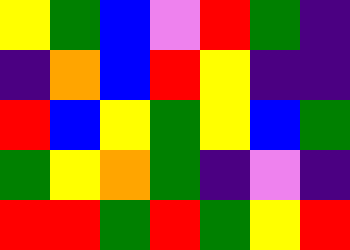[["yellow", "green", "blue", "violet", "red", "green", "indigo"], ["indigo", "orange", "blue", "red", "yellow", "indigo", "indigo"], ["red", "blue", "yellow", "green", "yellow", "blue", "green"], ["green", "yellow", "orange", "green", "indigo", "violet", "indigo"], ["red", "red", "green", "red", "green", "yellow", "red"]]